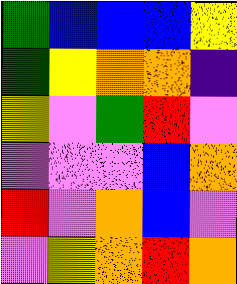[["green", "blue", "blue", "blue", "yellow"], ["green", "yellow", "orange", "orange", "indigo"], ["yellow", "violet", "green", "red", "violet"], ["violet", "violet", "violet", "blue", "orange"], ["red", "violet", "orange", "blue", "violet"], ["violet", "yellow", "orange", "red", "orange"]]